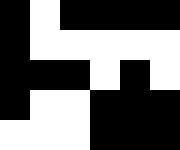[["black", "white", "black", "black", "black", "black"], ["black", "white", "white", "white", "white", "white"], ["black", "black", "black", "white", "black", "white"], ["black", "white", "white", "black", "black", "black"], ["white", "white", "white", "black", "black", "black"]]